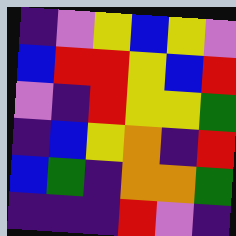[["indigo", "violet", "yellow", "blue", "yellow", "violet"], ["blue", "red", "red", "yellow", "blue", "red"], ["violet", "indigo", "red", "yellow", "yellow", "green"], ["indigo", "blue", "yellow", "orange", "indigo", "red"], ["blue", "green", "indigo", "orange", "orange", "green"], ["indigo", "indigo", "indigo", "red", "violet", "indigo"]]